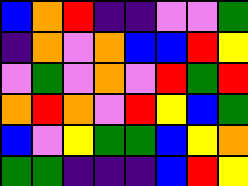[["blue", "orange", "red", "indigo", "indigo", "violet", "violet", "green"], ["indigo", "orange", "violet", "orange", "blue", "blue", "red", "yellow"], ["violet", "green", "violet", "orange", "violet", "red", "green", "red"], ["orange", "red", "orange", "violet", "red", "yellow", "blue", "green"], ["blue", "violet", "yellow", "green", "green", "blue", "yellow", "orange"], ["green", "green", "indigo", "indigo", "indigo", "blue", "red", "yellow"]]